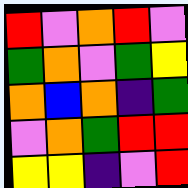[["red", "violet", "orange", "red", "violet"], ["green", "orange", "violet", "green", "yellow"], ["orange", "blue", "orange", "indigo", "green"], ["violet", "orange", "green", "red", "red"], ["yellow", "yellow", "indigo", "violet", "red"]]